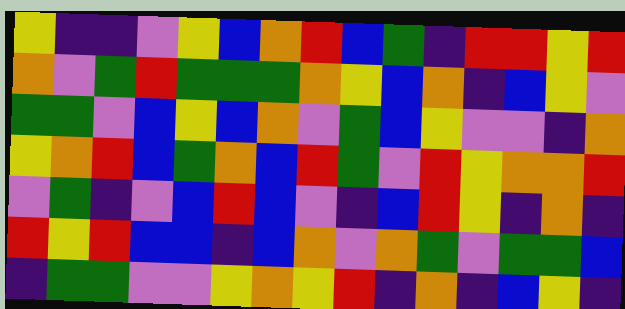[["yellow", "indigo", "indigo", "violet", "yellow", "blue", "orange", "red", "blue", "green", "indigo", "red", "red", "yellow", "red"], ["orange", "violet", "green", "red", "green", "green", "green", "orange", "yellow", "blue", "orange", "indigo", "blue", "yellow", "violet"], ["green", "green", "violet", "blue", "yellow", "blue", "orange", "violet", "green", "blue", "yellow", "violet", "violet", "indigo", "orange"], ["yellow", "orange", "red", "blue", "green", "orange", "blue", "red", "green", "violet", "red", "yellow", "orange", "orange", "red"], ["violet", "green", "indigo", "violet", "blue", "red", "blue", "violet", "indigo", "blue", "red", "yellow", "indigo", "orange", "indigo"], ["red", "yellow", "red", "blue", "blue", "indigo", "blue", "orange", "violet", "orange", "green", "violet", "green", "green", "blue"], ["indigo", "green", "green", "violet", "violet", "yellow", "orange", "yellow", "red", "indigo", "orange", "indigo", "blue", "yellow", "indigo"]]